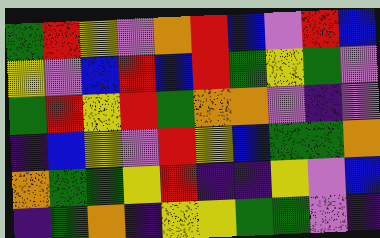[["green", "red", "yellow", "violet", "orange", "red", "blue", "violet", "red", "blue"], ["yellow", "violet", "blue", "red", "blue", "red", "green", "yellow", "green", "violet"], ["green", "red", "yellow", "red", "green", "orange", "orange", "violet", "indigo", "violet"], ["indigo", "blue", "yellow", "violet", "red", "yellow", "blue", "green", "green", "orange"], ["orange", "green", "green", "yellow", "red", "indigo", "indigo", "yellow", "violet", "blue"], ["indigo", "green", "orange", "indigo", "yellow", "yellow", "green", "green", "violet", "indigo"]]